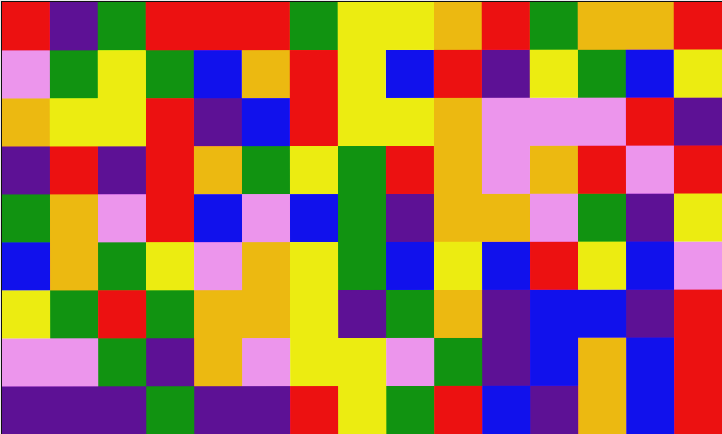[["red", "indigo", "green", "red", "red", "red", "green", "yellow", "yellow", "orange", "red", "green", "orange", "orange", "red"], ["violet", "green", "yellow", "green", "blue", "orange", "red", "yellow", "blue", "red", "indigo", "yellow", "green", "blue", "yellow"], ["orange", "yellow", "yellow", "red", "indigo", "blue", "red", "yellow", "yellow", "orange", "violet", "violet", "violet", "red", "indigo"], ["indigo", "red", "indigo", "red", "orange", "green", "yellow", "green", "red", "orange", "violet", "orange", "red", "violet", "red"], ["green", "orange", "violet", "red", "blue", "violet", "blue", "green", "indigo", "orange", "orange", "violet", "green", "indigo", "yellow"], ["blue", "orange", "green", "yellow", "violet", "orange", "yellow", "green", "blue", "yellow", "blue", "red", "yellow", "blue", "violet"], ["yellow", "green", "red", "green", "orange", "orange", "yellow", "indigo", "green", "orange", "indigo", "blue", "blue", "indigo", "red"], ["violet", "violet", "green", "indigo", "orange", "violet", "yellow", "yellow", "violet", "green", "indigo", "blue", "orange", "blue", "red"], ["indigo", "indigo", "indigo", "green", "indigo", "indigo", "red", "yellow", "green", "red", "blue", "indigo", "orange", "blue", "red"]]